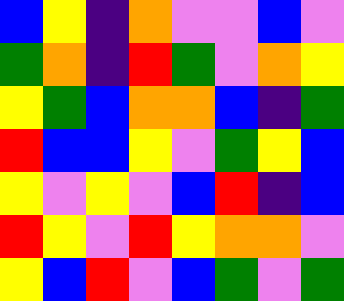[["blue", "yellow", "indigo", "orange", "violet", "violet", "blue", "violet"], ["green", "orange", "indigo", "red", "green", "violet", "orange", "yellow"], ["yellow", "green", "blue", "orange", "orange", "blue", "indigo", "green"], ["red", "blue", "blue", "yellow", "violet", "green", "yellow", "blue"], ["yellow", "violet", "yellow", "violet", "blue", "red", "indigo", "blue"], ["red", "yellow", "violet", "red", "yellow", "orange", "orange", "violet"], ["yellow", "blue", "red", "violet", "blue", "green", "violet", "green"]]